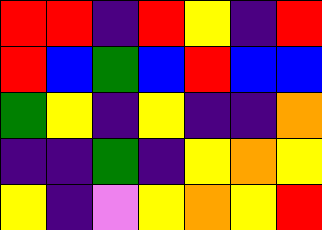[["red", "red", "indigo", "red", "yellow", "indigo", "red"], ["red", "blue", "green", "blue", "red", "blue", "blue"], ["green", "yellow", "indigo", "yellow", "indigo", "indigo", "orange"], ["indigo", "indigo", "green", "indigo", "yellow", "orange", "yellow"], ["yellow", "indigo", "violet", "yellow", "orange", "yellow", "red"]]